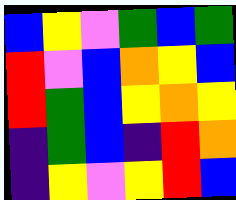[["blue", "yellow", "violet", "green", "blue", "green"], ["red", "violet", "blue", "orange", "yellow", "blue"], ["red", "green", "blue", "yellow", "orange", "yellow"], ["indigo", "green", "blue", "indigo", "red", "orange"], ["indigo", "yellow", "violet", "yellow", "red", "blue"]]